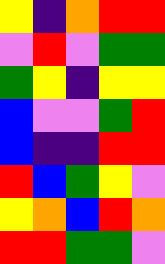[["yellow", "indigo", "orange", "red", "red"], ["violet", "red", "violet", "green", "green"], ["green", "yellow", "indigo", "yellow", "yellow"], ["blue", "violet", "violet", "green", "red"], ["blue", "indigo", "indigo", "red", "red"], ["red", "blue", "green", "yellow", "violet"], ["yellow", "orange", "blue", "red", "orange"], ["red", "red", "green", "green", "violet"]]